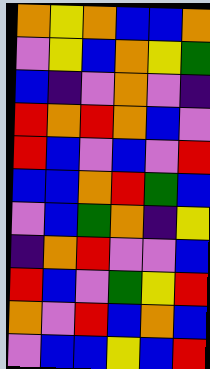[["orange", "yellow", "orange", "blue", "blue", "orange"], ["violet", "yellow", "blue", "orange", "yellow", "green"], ["blue", "indigo", "violet", "orange", "violet", "indigo"], ["red", "orange", "red", "orange", "blue", "violet"], ["red", "blue", "violet", "blue", "violet", "red"], ["blue", "blue", "orange", "red", "green", "blue"], ["violet", "blue", "green", "orange", "indigo", "yellow"], ["indigo", "orange", "red", "violet", "violet", "blue"], ["red", "blue", "violet", "green", "yellow", "red"], ["orange", "violet", "red", "blue", "orange", "blue"], ["violet", "blue", "blue", "yellow", "blue", "red"]]